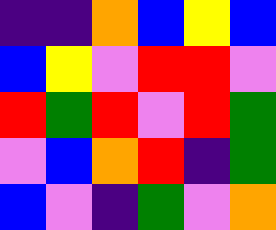[["indigo", "indigo", "orange", "blue", "yellow", "blue"], ["blue", "yellow", "violet", "red", "red", "violet"], ["red", "green", "red", "violet", "red", "green"], ["violet", "blue", "orange", "red", "indigo", "green"], ["blue", "violet", "indigo", "green", "violet", "orange"]]